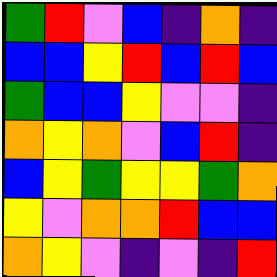[["green", "red", "violet", "blue", "indigo", "orange", "indigo"], ["blue", "blue", "yellow", "red", "blue", "red", "blue"], ["green", "blue", "blue", "yellow", "violet", "violet", "indigo"], ["orange", "yellow", "orange", "violet", "blue", "red", "indigo"], ["blue", "yellow", "green", "yellow", "yellow", "green", "orange"], ["yellow", "violet", "orange", "orange", "red", "blue", "blue"], ["orange", "yellow", "violet", "indigo", "violet", "indigo", "red"]]